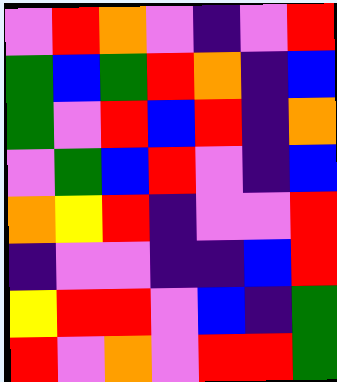[["violet", "red", "orange", "violet", "indigo", "violet", "red"], ["green", "blue", "green", "red", "orange", "indigo", "blue"], ["green", "violet", "red", "blue", "red", "indigo", "orange"], ["violet", "green", "blue", "red", "violet", "indigo", "blue"], ["orange", "yellow", "red", "indigo", "violet", "violet", "red"], ["indigo", "violet", "violet", "indigo", "indigo", "blue", "red"], ["yellow", "red", "red", "violet", "blue", "indigo", "green"], ["red", "violet", "orange", "violet", "red", "red", "green"]]